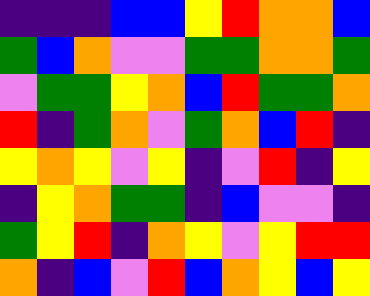[["indigo", "indigo", "indigo", "blue", "blue", "yellow", "red", "orange", "orange", "blue"], ["green", "blue", "orange", "violet", "violet", "green", "green", "orange", "orange", "green"], ["violet", "green", "green", "yellow", "orange", "blue", "red", "green", "green", "orange"], ["red", "indigo", "green", "orange", "violet", "green", "orange", "blue", "red", "indigo"], ["yellow", "orange", "yellow", "violet", "yellow", "indigo", "violet", "red", "indigo", "yellow"], ["indigo", "yellow", "orange", "green", "green", "indigo", "blue", "violet", "violet", "indigo"], ["green", "yellow", "red", "indigo", "orange", "yellow", "violet", "yellow", "red", "red"], ["orange", "indigo", "blue", "violet", "red", "blue", "orange", "yellow", "blue", "yellow"]]